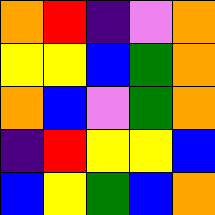[["orange", "red", "indigo", "violet", "orange"], ["yellow", "yellow", "blue", "green", "orange"], ["orange", "blue", "violet", "green", "orange"], ["indigo", "red", "yellow", "yellow", "blue"], ["blue", "yellow", "green", "blue", "orange"]]